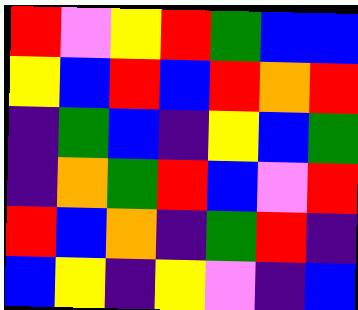[["red", "violet", "yellow", "red", "green", "blue", "blue"], ["yellow", "blue", "red", "blue", "red", "orange", "red"], ["indigo", "green", "blue", "indigo", "yellow", "blue", "green"], ["indigo", "orange", "green", "red", "blue", "violet", "red"], ["red", "blue", "orange", "indigo", "green", "red", "indigo"], ["blue", "yellow", "indigo", "yellow", "violet", "indigo", "blue"]]